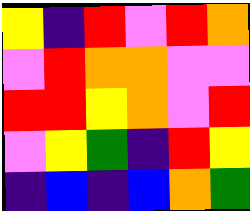[["yellow", "indigo", "red", "violet", "red", "orange"], ["violet", "red", "orange", "orange", "violet", "violet"], ["red", "red", "yellow", "orange", "violet", "red"], ["violet", "yellow", "green", "indigo", "red", "yellow"], ["indigo", "blue", "indigo", "blue", "orange", "green"]]